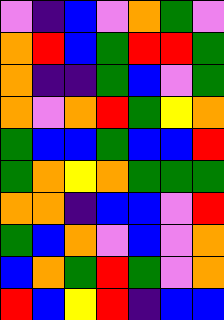[["violet", "indigo", "blue", "violet", "orange", "green", "violet"], ["orange", "red", "blue", "green", "red", "red", "green"], ["orange", "indigo", "indigo", "green", "blue", "violet", "green"], ["orange", "violet", "orange", "red", "green", "yellow", "orange"], ["green", "blue", "blue", "green", "blue", "blue", "red"], ["green", "orange", "yellow", "orange", "green", "green", "green"], ["orange", "orange", "indigo", "blue", "blue", "violet", "red"], ["green", "blue", "orange", "violet", "blue", "violet", "orange"], ["blue", "orange", "green", "red", "green", "violet", "orange"], ["red", "blue", "yellow", "red", "indigo", "blue", "blue"]]